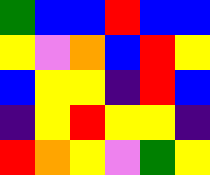[["green", "blue", "blue", "red", "blue", "blue"], ["yellow", "violet", "orange", "blue", "red", "yellow"], ["blue", "yellow", "yellow", "indigo", "red", "blue"], ["indigo", "yellow", "red", "yellow", "yellow", "indigo"], ["red", "orange", "yellow", "violet", "green", "yellow"]]